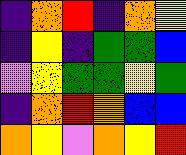[["indigo", "orange", "red", "indigo", "orange", "yellow"], ["indigo", "yellow", "indigo", "green", "green", "blue"], ["violet", "yellow", "green", "green", "yellow", "green"], ["indigo", "orange", "red", "orange", "blue", "blue"], ["orange", "yellow", "violet", "orange", "yellow", "red"]]